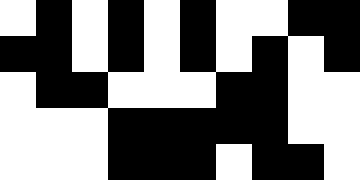[["white", "black", "white", "black", "white", "black", "white", "white", "black", "black"], ["black", "black", "white", "black", "white", "black", "white", "black", "white", "black"], ["white", "black", "black", "white", "white", "white", "black", "black", "white", "white"], ["white", "white", "white", "black", "black", "black", "black", "black", "white", "white"], ["white", "white", "white", "black", "black", "black", "white", "black", "black", "white"]]